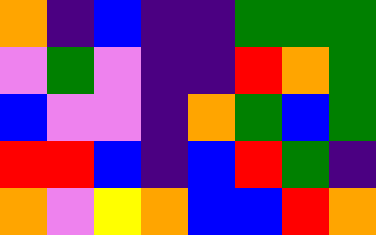[["orange", "indigo", "blue", "indigo", "indigo", "green", "green", "green"], ["violet", "green", "violet", "indigo", "indigo", "red", "orange", "green"], ["blue", "violet", "violet", "indigo", "orange", "green", "blue", "green"], ["red", "red", "blue", "indigo", "blue", "red", "green", "indigo"], ["orange", "violet", "yellow", "orange", "blue", "blue", "red", "orange"]]